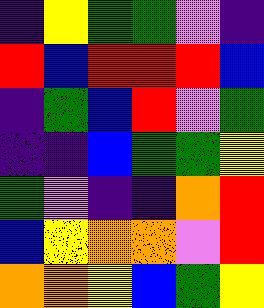[["indigo", "yellow", "green", "green", "violet", "indigo"], ["red", "blue", "red", "red", "red", "blue"], ["indigo", "green", "blue", "red", "violet", "green"], ["indigo", "indigo", "blue", "green", "green", "yellow"], ["green", "violet", "indigo", "indigo", "orange", "red"], ["blue", "yellow", "orange", "orange", "violet", "red"], ["orange", "orange", "yellow", "blue", "green", "yellow"]]